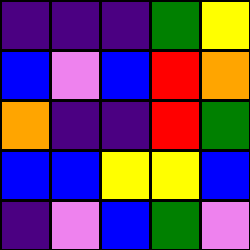[["indigo", "indigo", "indigo", "green", "yellow"], ["blue", "violet", "blue", "red", "orange"], ["orange", "indigo", "indigo", "red", "green"], ["blue", "blue", "yellow", "yellow", "blue"], ["indigo", "violet", "blue", "green", "violet"]]